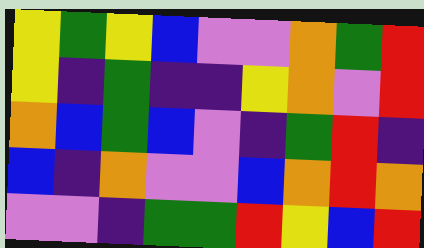[["yellow", "green", "yellow", "blue", "violet", "violet", "orange", "green", "red"], ["yellow", "indigo", "green", "indigo", "indigo", "yellow", "orange", "violet", "red"], ["orange", "blue", "green", "blue", "violet", "indigo", "green", "red", "indigo"], ["blue", "indigo", "orange", "violet", "violet", "blue", "orange", "red", "orange"], ["violet", "violet", "indigo", "green", "green", "red", "yellow", "blue", "red"]]